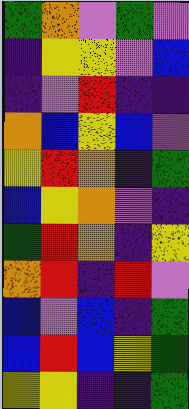[["green", "orange", "violet", "green", "violet"], ["indigo", "yellow", "yellow", "violet", "blue"], ["indigo", "violet", "red", "indigo", "indigo"], ["orange", "blue", "yellow", "blue", "violet"], ["yellow", "red", "orange", "indigo", "green"], ["blue", "yellow", "orange", "violet", "indigo"], ["green", "red", "orange", "indigo", "yellow"], ["orange", "red", "indigo", "red", "violet"], ["blue", "violet", "blue", "indigo", "green"], ["blue", "red", "blue", "yellow", "green"], ["yellow", "yellow", "indigo", "indigo", "green"]]